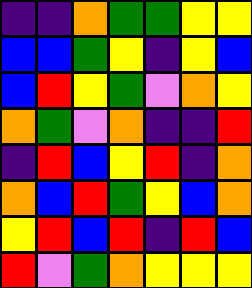[["indigo", "indigo", "orange", "green", "green", "yellow", "yellow"], ["blue", "blue", "green", "yellow", "indigo", "yellow", "blue"], ["blue", "red", "yellow", "green", "violet", "orange", "yellow"], ["orange", "green", "violet", "orange", "indigo", "indigo", "red"], ["indigo", "red", "blue", "yellow", "red", "indigo", "orange"], ["orange", "blue", "red", "green", "yellow", "blue", "orange"], ["yellow", "red", "blue", "red", "indigo", "red", "blue"], ["red", "violet", "green", "orange", "yellow", "yellow", "yellow"]]